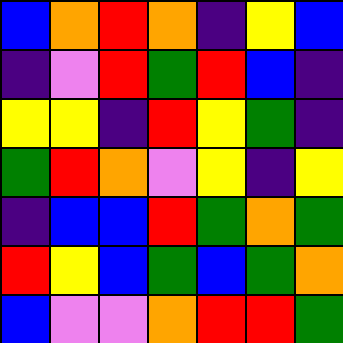[["blue", "orange", "red", "orange", "indigo", "yellow", "blue"], ["indigo", "violet", "red", "green", "red", "blue", "indigo"], ["yellow", "yellow", "indigo", "red", "yellow", "green", "indigo"], ["green", "red", "orange", "violet", "yellow", "indigo", "yellow"], ["indigo", "blue", "blue", "red", "green", "orange", "green"], ["red", "yellow", "blue", "green", "blue", "green", "orange"], ["blue", "violet", "violet", "orange", "red", "red", "green"]]